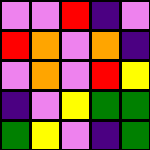[["violet", "violet", "red", "indigo", "violet"], ["red", "orange", "violet", "orange", "indigo"], ["violet", "orange", "violet", "red", "yellow"], ["indigo", "violet", "yellow", "green", "green"], ["green", "yellow", "violet", "indigo", "green"]]